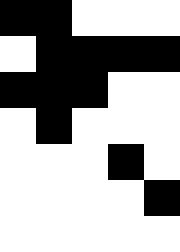[["black", "black", "white", "white", "white"], ["white", "black", "black", "black", "black"], ["black", "black", "black", "white", "white"], ["white", "black", "white", "white", "white"], ["white", "white", "white", "black", "white"], ["white", "white", "white", "white", "black"], ["white", "white", "white", "white", "white"]]